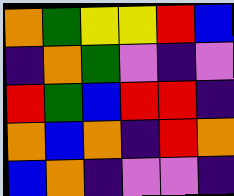[["orange", "green", "yellow", "yellow", "red", "blue"], ["indigo", "orange", "green", "violet", "indigo", "violet"], ["red", "green", "blue", "red", "red", "indigo"], ["orange", "blue", "orange", "indigo", "red", "orange"], ["blue", "orange", "indigo", "violet", "violet", "indigo"]]